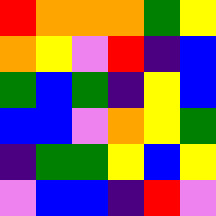[["red", "orange", "orange", "orange", "green", "yellow"], ["orange", "yellow", "violet", "red", "indigo", "blue"], ["green", "blue", "green", "indigo", "yellow", "blue"], ["blue", "blue", "violet", "orange", "yellow", "green"], ["indigo", "green", "green", "yellow", "blue", "yellow"], ["violet", "blue", "blue", "indigo", "red", "violet"]]